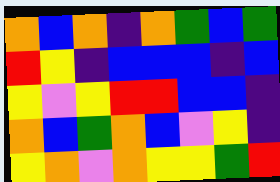[["orange", "blue", "orange", "indigo", "orange", "green", "blue", "green"], ["red", "yellow", "indigo", "blue", "blue", "blue", "indigo", "blue"], ["yellow", "violet", "yellow", "red", "red", "blue", "blue", "indigo"], ["orange", "blue", "green", "orange", "blue", "violet", "yellow", "indigo"], ["yellow", "orange", "violet", "orange", "yellow", "yellow", "green", "red"]]